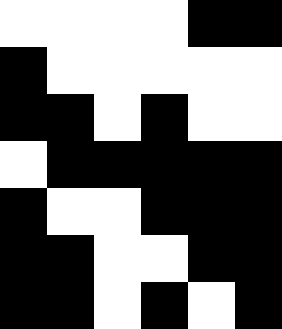[["white", "white", "white", "white", "black", "black"], ["black", "white", "white", "white", "white", "white"], ["black", "black", "white", "black", "white", "white"], ["white", "black", "black", "black", "black", "black"], ["black", "white", "white", "black", "black", "black"], ["black", "black", "white", "white", "black", "black"], ["black", "black", "white", "black", "white", "black"]]